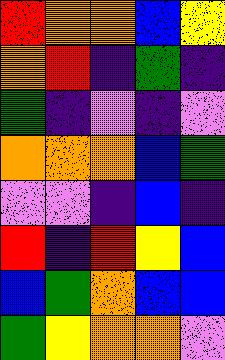[["red", "orange", "orange", "blue", "yellow"], ["orange", "red", "indigo", "green", "indigo"], ["green", "indigo", "violet", "indigo", "violet"], ["orange", "orange", "orange", "blue", "green"], ["violet", "violet", "indigo", "blue", "indigo"], ["red", "indigo", "red", "yellow", "blue"], ["blue", "green", "orange", "blue", "blue"], ["green", "yellow", "orange", "orange", "violet"]]